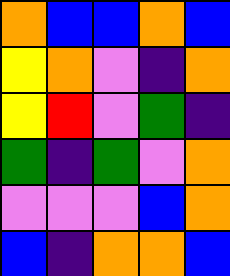[["orange", "blue", "blue", "orange", "blue"], ["yellow", "orange", "violet", "indigo", "orange"], ["yellow", "red", "violet", "green", "indigo"], ["green", "indigo", "green", "violet", "orange"], ["violet", "violet", "violet", "blue", "orange"], ["blue", "indigo", "orange", "orange", "blue"]]